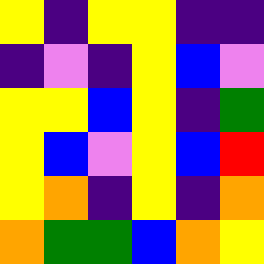[["yellow", "indigo", "yellow", "yellow", "indigo", "indigo"], ["indigo", "violet", "indigo", "yellow", "blue", "violet"], ["yellow", "yellow", "blue", "yellow", "indigo", "green"], ["yellow", "blue", "violet", "yellow", "blue", "red"], ["yellow", "orange", "indigo", "yellow", "indigo", "orange"], ["orange", "green", "green", "blue", "orange", "yellow"]]